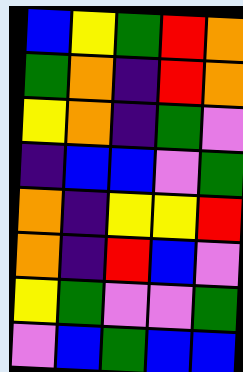[["blue", "yellow", "green", "red", "orange"], ["green", "orange", "indigo", "red", "orange"], ["yellow", "orange", "indigo", "green", "violet"], ["indigo", "blue", "blue", "violet", "green"], ["orange", "indigo", "yellow", "yellow", "red"], ["orange", "indigo", "red", "blue", "violet"], ["yellow", "green", "violet", "violet", "green"], ["violet", "blue", "green", "blue", "blue"]]